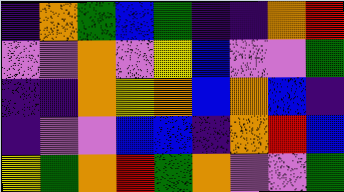[["indigo", "orange", "green", "blue", "green", "indigo", "indigo", "orange", "red"], ["violet", "violet", "orange", "violet", "yellow", "blue", "violet", "violet", "green"], ["indigo", "indigo", "orange", "yellow", "orange", "blue", "orange", "blue", "indigo"], ["indigo", "violet", "violet", "blue", "blue", "indigo", "orange", "red", "blue"], ["yellow", "green", "orange", "red", "green", "orange", "violet", "violet", "green"]]